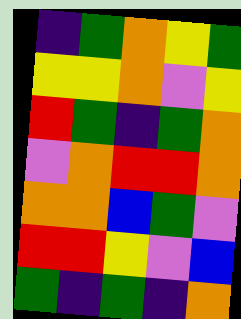[["indigo", "green", "orange", "yellow", "green"], ["yellow", "yellow", "orange", "violet", "yellow"], ["red", "green", "indigo", "green", "orange"], ["violet", "orange", "red", "red", "orange"], ["orange", "orange", "blue", "green", "violet"], ["red", "red", "yellow", "violet", "blue"], ["green", "indigo", "green", "indigo", "orange"]]